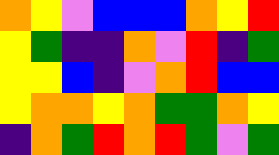[["orange", "yellow", "violet", "blue", "blue", "blue", "orange", "yellow", "red"], ["yellow", "green", "indigo", "indigo", "orange", "violet", "red", "indigo", "green"], ["yellow", "yellow", "blue", "indigo", "violet", "orange", "red", "blue", "blue"], ["yellow", "orange", "orange", "yellow", "orange", "green", "green", "orange", "yellow"], ["indigo", "orange", "green", "red", "orange", "red", "green", "violet", "green"]]